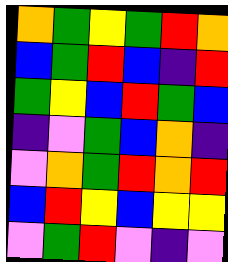[["orange", "green", "yellow", "green", "red", "orange"], ["blue", "green", "red", "blue", "indigo", "red"], ["green", "yellow", "blue", "red", "green", "blue"], ["indigo", "violet", "green", "blue", "orange", "indigo"], ["violet", "orange", "green", "red", "orange", "red"], ["blue", "red", "yellow", "blue", "yellow", "yellow"], ["violet", "green", "red", "violet", "indigo", "violet"]]